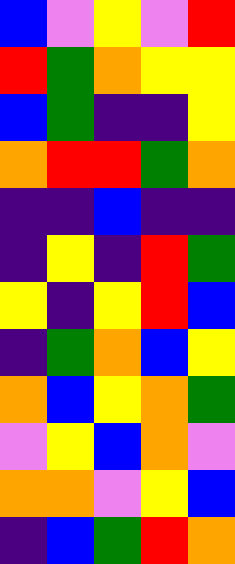[["blue", "violet", "yellow", "violet", "red"], ["red", "green", "orange", "yellow", "yellow"], ["blue", "green", "indigo", "indigo", "yellow"], ["orange", "red", "red", "green", "orange"], ["indigo", "indigo", "blue", "indigo", "indigo"], ["indigo", "yellow", "indigo", "red", "green"], ["yellow", "indigo", "yellow", "red", "blue"], ["indigo", "green", "orange", "blue", "yellow"], ["orange", "blue", "yellow", "orange", "green"], ["violet", "yellow", "blue", "orange", "violet"], ["orange", "orange", "violet", "yellow", "blue"], ["indigo", "blue", "green", "red", "orange"]]